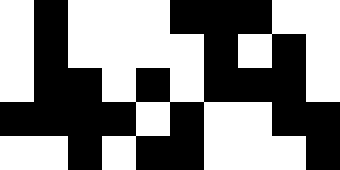[["white", "black", "white", "white", "white", "black", "black", "black", "white", "white"], ["white", "black", "white", "white", "white", "white", "black", "white", "black", "white"], ["white", "black", "black", "white", "black", "white", "black", "black", "black", "white"], ["black", "black", "black", "black", "white", "black", "white", "white", "black", "black"], ["white", "white", "black", "white", "black", "black", "white", "white", "white", "black"]]